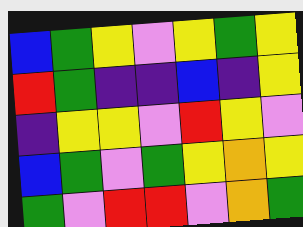[["blue", "green", "yellow", "violet", "yellow", "green", "yellow"], ["red", "green", "indigo", "indigo", "blue", "indigo", "yellow"], ["indigo", "yellow", "yellow", "violet", "red", "yellow", "violet"], ["blue", "green", "violet", "green", "yellow", "orange", "yellow"], ["green", "violet", "red", "red", "violet", "orange", "green"]]